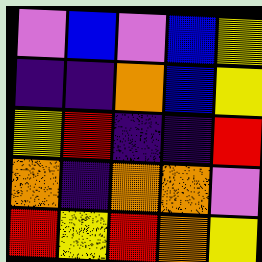[["violet", "blue", "violet", "blue", "yellow"], ["indigo", "indigo", "orange", "blue", "yellow"], ["yellow", "red", "indigo", "indigo", "red"], ["orange", "indigo", "orange", "orange", "violet"], ["red", "yellow", "red", "orange", "yellow"]]